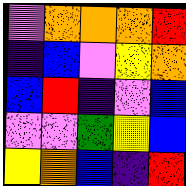[["violet", "orange", "orange", "orange", "red"], ["indigo", "blue", "violet", "yellow", "orange"], ["blue", "red", "indigo", "violet", "blue"], ["violet", "violet", "green", "yellow", "blue"], ["yellow", "orange", "blue", "indigo", "red"]]